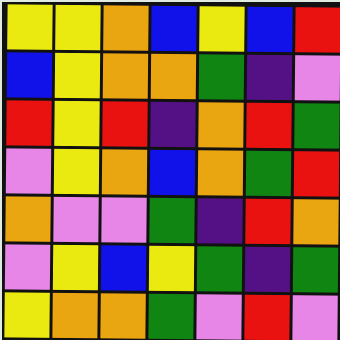[["yellow", "yellow", "orange", "blue", "yellow", "blue", "red"], ["blue", "yellow", "orange", "orange", "green", "indigo", "violet"], ["red", "yellow", "red", "indigo", "orange", "red", "green"], ["violet", "yellow", "orange", "blue", "orange", "green", "red"], ["orange", "violet", "violet", "green", "indigo", "red", "orange"], ["violet", "yellow", "blue", "yellow", "green", "indigo", "green"], ["yellow", "orange", "orange", "green", "violet", "red", "violet"]]